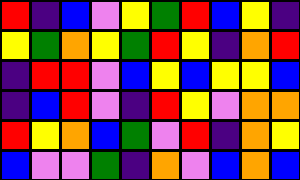[["red", "indigo", "blue", "violet", "yellow", "green", "red", "blue", "yellow", "indigo"], ["yellow", "green", "orange", "yellow", "green", "red", "yellow", "indigo", "orange", "red"], ["indigo", "red", "red", "violet", "blue", "yellow", "blue", "yellow", "yellow", "blue"], ["indigo", "blue", "red", "violet", "indigo", "red", "yellow", "violet", "orange", "orange"], ["red", "yellow", "orange", "blue", "green", "violet", "red", "indigo", "orange", "yellow"], ["blue", "violet", "violet", "green", "indigo", "orange", "violet", "blue", "orange", "blue"]]